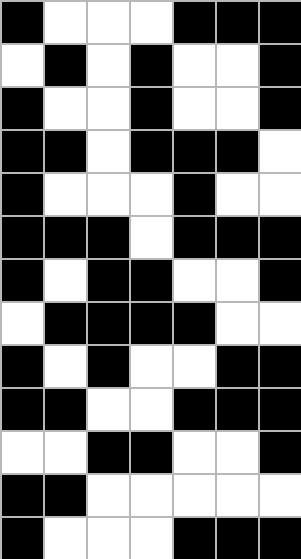[["black", "white", "white", "white", "black", "black", "black"], ["white", "black", "white", "black", "white", "white", "black"], ["black", "white", "white", "black", "white", "white", "black"], ["black", "black", "white", "black", "black", "black", "white"], ["black", "white", "white", "white", "black", "white", "white"], ["black", "black", "black", "white", "black", "black", "black"], ["black", "white", "black", "black", "white", "white", "black"], ["white", "black", "black", "black", "black", "white", "white"], ["black", "white", "black", "white", "white", "black", "black"], ["black", "black", "white", "white", "black", "black", "black"], ["white", "white", "black", "black", "white", "white", "black"], ["black", "black", "white", "white", "white", "white", "white"], ["black", "white", "white", "white", "black", "black", "black"]]